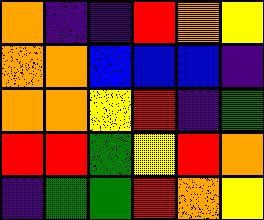[["orange", "indigo", "indigo", "red", "orange", "yellow"], ["orange", "orange", "blue", "blue", "blue", "indigo"], ["orange", "orange", "yellow", "red", "indigo", "green"], ["red", "red", "green", "yellow", "red", "orange"], ["indigo", "green", "green", "red", "orange", "yellow"]]